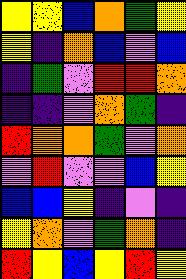[["yellow", "yellow", "blue", "orange", "green", "yellow"], ["yellow", "indigo", "orange", "blue", "violet", "blue"], ["indigo", "green", "violet", "red", "red", "orange"], ["indigo", "indigo", "violet", "orange", "green", "indigo"], ["red", "orange", "orange", "green", "violet", "orange"], ["violet", "red", "violet", "violet", "blue", "yellow"], ["blue", "blue", "yellow", "indigo", "violet", "indigo"], ["yellow", "orange", "violet", "green", "orange", "indigo"], ["red", "yellow", "blue", "yellow", "red", "yellow"]]